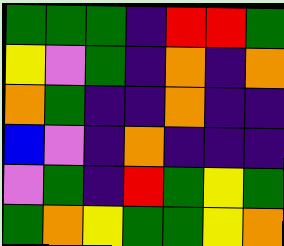[["green", "green", "green", "indigo", "red", "red", "green"], ["yellow", "violet", "green", "indigo", "orange", "indigo", "orange"], ["orange", "green", "indigo", "indigo", "orange", "indigo", "indigo"], ["blue", "violet", "indigo", "orange", "indigo", "indigo", "indigo"], ["violet", "green", "indigo", "red", "green", "yellow", "green"], ["green", "orange", "yellow", "green", "green", "yellow", "orange"]]